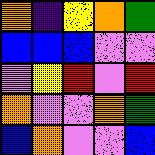[["orange", "indigo", "yellow", "orange", "green"], ["blue", "blue", "blue", "violet", "violet"], ["violet", "yellow", "red", "violet", "red"], ["orange", "violet", "violet", "orange", "green"], ["blue", "orange", "violet", "violet", "blue"]]